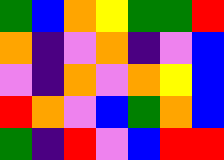[["green", "blue", "orange", "yellow", "green", "green", "red"], ["orange", "indigo", "violet", "orange", "indigo", "violet", "blue"], ["violet", "indigo", "orange", "violet", "orange", "yellow", "blue"], ["red", "orange", "violet", "blue", "green", "orange", "blue"], ["green", "indigo", "red", "violet", "blue", "red", "red"]]